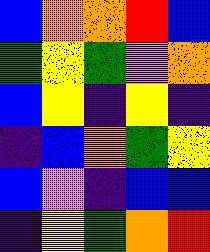[["blue", "orange", "orange", "red", "blue"], ["green", "yellow", "green", "violet", "orange"], ["blue", "yellow", "indigo", "yellow", "indigo"], ["indigo", "blue", "orange", "green", "yellow"], ["blue", "violet", "indigo", "blue", "blue"], ["indigo", "yellow", "green", "orange", "red"]]